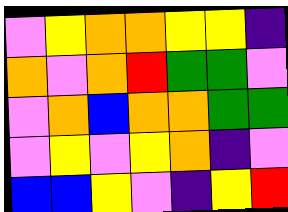[["violet", "yellow", "orange", "orange", "yellow", "yellow", "indigo"], ["orange", "violet", "orange", "red", "green", "green", "violet"], ["violet", "orange", "blue", "orange", "orange", "green", "green"], ["violet", "yellow", "violet", "yellow", "orange", "indigo", "violet"], ["blue", "blue", "yellow", "violet", "indigo", "yellow", "red"]]